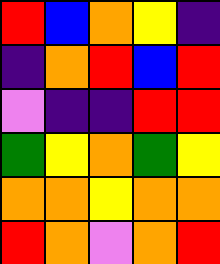[["red", "blue", "orange", "yellow", "indigo"], ["indigo", "orange", "red", "blue", "red"], ["violet", "indigo", "indigo", "red", "red"], ["green", "yellow", "orange", "green", "yellow"], ["orange", "orange", "yellow", "orange", "orange"], ["red", "orange", "violet", "orange", "red"]]